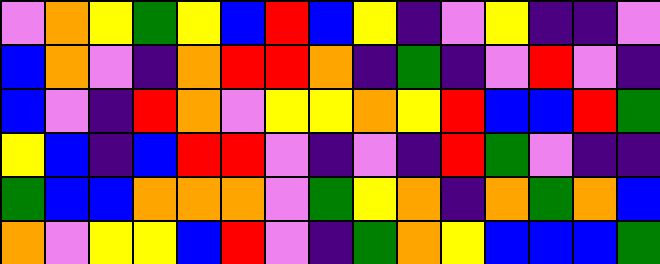[["violet", "orange", "yellow", "green", "yellow", "blue", "red", "blue", "yellow", "indigo", "violet", "yellow", "indigo", "indigo", "violet"], ["blue", "orange", "violet", "indigo", "orange", "red", "red", "orange", "indigo", "green", "indigo", "violet", "red", "violet", "indigo"], ["blue", "violet", "indigo", "red", "orange", "violet", "yellow", "yellow", "orange", "yellow", "red", "blue", "blue", "red", "green"], ["yellow", "blue", "indigo", "blue", "red", "red", "violet", "indigo", "violet", "indigo", "red", "green", "violet", "indigo", "indigo"], ["green", "blue", "blue", "orange", "orange", "orange", "violet", "green", "yellow", "orange", "indigo", "orange", "green", "orange", "blue"], ["orange", "violet", "yellow", "yellow", "blue", "red", "violet", "indigo", "green", "orange", "yellow", "blue", "blue", "blue", "green"]]